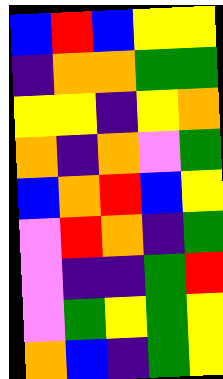[["blue", "red", "blue", "yellow", "yellow"], ["indigo", "orange", "orange", "green", "green"], ["yellow", "yellow", "indigo", "yellow", "orange"], ["orange", "indigo", "orange", "violet", "green"], ["blue", "orange", "red", "blue", "yellow"], ["violet", "red", "orange", "indigo", "green"], ["violet", "indigo", "indigo", "green", "red"], ["violet", "green", "yellow", "green", "yellow"], ["orange", "blue", "indigo", "green", "yellow"]]